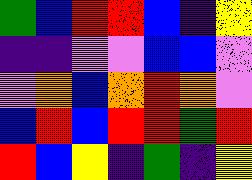[["green", "blue", "red", "red", "blue", "indigo", "yellow"], ["indigo", "indigo", "violet", "violet", "blue", "blue", "violet"], ["violet", "orange", "blue", "orange", "red", "orange", "violet"], ["blue", "red", "blue", "red", "red", "green", "red"], ["red", "blue", "yellow", "indigo", "green", "indigo", "yellow"]]